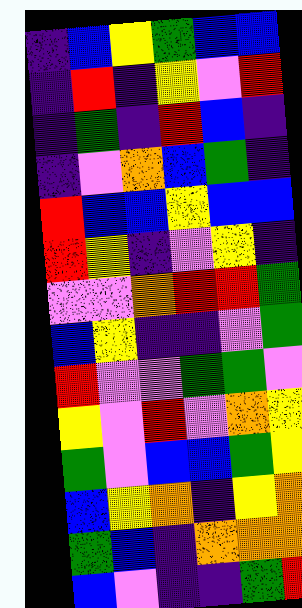[["indigo", "blue", "yellow", "green", "blue", "blue"], ["indigo", "red", "indigo", "yellow", "violet", "red"], ["indigo", "green", "indigo", "red", "blue", "indigo"], ["indigo", "violet", "orange", "blue", "green", "indigo"], ["red", "blue", "blue", "yellow", "blue", "blue"], ["red", "yellow", "indigo", "violet", "yellow", "indigo"], ["violet", "violet", "orange", "red", "red", "green"], ["blue", "yellow", "indigo", "indigo", "violet", "green"], ["red", "violet", "violet", "green", "green", "violet"], ["yellow", "violet", "red", "violet", "orange", "yellow"], ["green", "violet", "blue", "blue", "green", "yellow"], ["blue", "yellow", "orange", "indigo", "yellow", "orange"], ["green", "blue", "indigo", "orange", "orange", "orange"], ["blue", "violet", "indigo", "indigo", "green", "red"]]